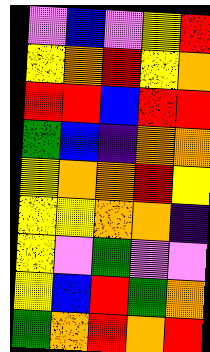[["violet", "blue", "violet", "yellow", "red"], ["yellow", "orange", "red", "yellow", "orange"], ["red", "red", "blue", "red", "red"], ["green", "blue", "indigo", "orange", "orange"], ["yellow", "orange", "orange", "red", "yellow"], ["yellow", "yellow", "orange", "orange", "indigo"], ["yellow", "violet", "green", "violet", "violet"], ["yellow", "blue", "red", "green", "orange"], ["green", "orange", "red", "orange", "red"]]